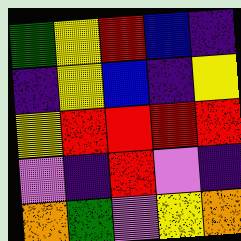[["green", "yellow", "red", "blue", "indigo"], ["indigo", "yellow", "blue", "indigo", "yellow"], ["yellow", "red", "red", "red", "red"], ["violet", "indigo", "red", "violet", "indigo"], ["orange", "green", "violet", "yellow", "orange"]]